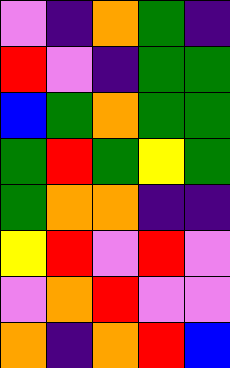[["violet", "indigo", "orange", "green", "indigo"], ["red", "violet", "indigo", "green", "green"], ["blue", "green", "orange", "green", "green"], ["green", "red", "green", "yellow", "green"], ["green", "orange", "orange", "indigo", "indigo"], ["yellow", "red", "violet", "red", "violet"], ["violet", "orange", "red", "violet", "violet"], ["orange", "indigo", "orange", "red", "blue"]]